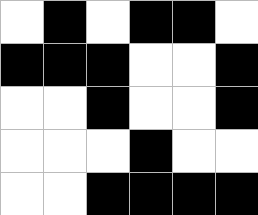[["white", "black", "white", "black", "black", "white"], ["black", "black", "black", "white", "white", "black"], ["white", "white", "black", "white", "white", "black"], ["white", "white", "white", "black", "white", "white"], ["white", "white", "black", "black", "black", "black"]]